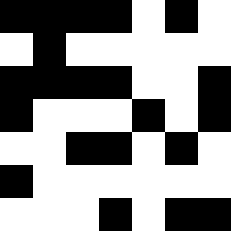[["black", "black", "black", "black", "white", "black", "white"], ["white", "black", "white", "white", "white", "white", "white"], ["black", "black", "black", "black", "white", "white", "black"], ["black", "white", "white", "white", "black", "white", "black"], ["white", "white", "black", "black", "white", "black", "white"], ["black", "white", "white", "white", "white", "white", "white"], ["white", "white", "white", "black", "white", "black", "black"]]